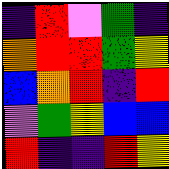[["indigo", "red", "violet", "green", "indigo"], ["orange", "red", "red", "green", "yellow"], ["blue", "orange", "red", "indigo", "red"], ["violet", "green", "yellow", "blue", "blue"], ["red", "indigo", "indigo", "red", "yellow"]]